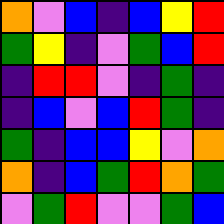[["orange", "violet", "blue", "indigo", "blue", "yellow", "red"], ["green", "yellow", "indigo", "violet", "green", "blue", "red"], ["indigo", "red", "red", "violet", "indigo", "green", "indigo"], ["indigo", "blue", "violet", "blue", "red", "green", "indigo"], ["green", "indigo", "blue", "blue", "yellow", "violet", "orange"], ["orange", "indigo", "blue", "green", "red", "orange", "green"], ["violet", "green", "red", "violet", "violet", "green", "blue"]]